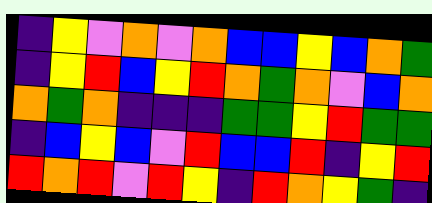[["indigo", "yellow", "violet", "orange", "violet", "orange", "blue", "blue", "yellow", "blue", "orange", "green"], ["indigo", "yellow", "red", "blue", "yellow", "red", "orange", "green", "orange", "violet", "blue", "orange"], ["orange", "green", "orange", "indigo", "indigo", "indigo", "green", "green", "yellow", "red", "green", "green"], ["indigo", "blue", "yellow", "blue", "violet", "red", "blue", "blue", "red", "indigo", "yellow", "red"], ["red", "orange", "red", "violet", "red", "yellow", "indigo", "red", "orange", "yellow", "green", "indigo"]]